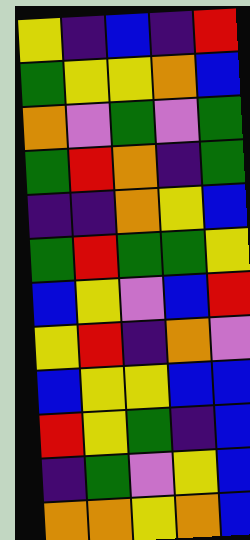[["yellow", "indigo", "blue", "indigo", "red"], ["green", "yellow", "yellow", "orange", "blue"], ["orange", "violet", "green", "violet", "green"], ["green", "red", "orange", "indigo", "green"], ["indigo", "indigo", "orange", "yellow", "blue"], ["green", "red", "green", "green", "yellow"], ["blue", "yellow", "violet", "blue", "red"], ["yellow", "red", "indigo", "orange", "violet"], ["blue", "yellow", "yellow", "blue", "blue"], ["red", "yellow", "green", "indigo", "blue"], ["indigo", "green", "violet", "yellow", "blue"], ["orange", "orange", "yellow", "orange", "blue"]]